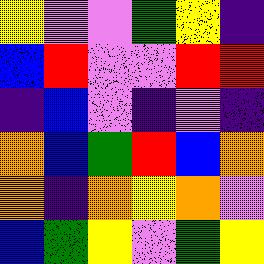[["yellow", "violet", "violet", "green", "yellow", "indigo"], ["blue", "red", "violet", "violet", "red", "red"], ["indigo", "blue", "violet", "indigo", "violet", "indigo"], ["orange", "blue", "green", "red", "blue", "orange"], ["orange", "indigo", "orange", "yellow", "orange", "violet"], ["blue", "green", "yellow", "violet", "green", "yellow"]]